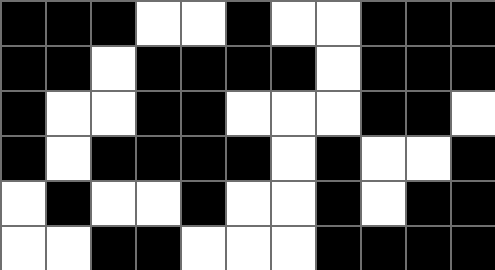[["black", "black", "black", "white", "white", "black", "white", "white", "black", "black", "black"], ["black", "black", "white", "black", "black", "black", "black", "white", "black", "black", "black"], ["black", "white", "white", "black", "black", "white", "white", "white", "black", "black", "white"], ["black", "white", "black", "black", "black", "black", "white", "black", "white", "white", "black"], ["white", "black", "white", "white", "black", "white", "white", "black", "white", "black", "black"], ["white", "white", "black", "black", "white", "white", "white", "black", "black", "black", "black"]]